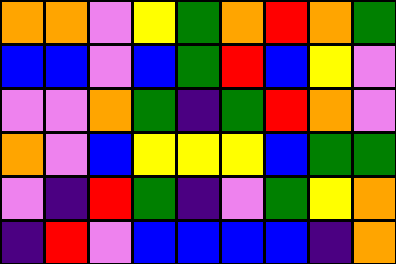[["orange", "orange", "violet", "yellow", "green", "orange", "red", "orange", "green"], ["blue", "blue", "violet", "blue", "green", "red", "blue", "yellow", "violet"], ["violet", "violet", "orange", "green", "indigo", "green", "red", "orange", "violet"], ["orange", "violet", "blue", "yellow", "yellow", "yellow", "blue", "green", "green"], ["violet", "indigo", "red", "green", "indigo", "violet", "green", "yellow", "orange"], ["indigo", "red", "violet", "blue", "blue", "blue", "blue", "indigo", "orange"]]